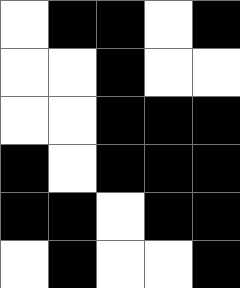[["white", "black", "black", "white", "black"], ["white", "white", "black", "white", "white"], ["white", "white", "black", "black", "black"], ["black", "white", "black", "black", "black"], ["black", "black", "white", "black", "black"], ["white", "black", "white", "white", "black"]]